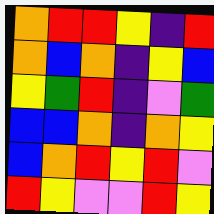[["orange", "red", "red", "yellow", "indigo", "red"], ["orange", "blue", "orange", "indigo", "yellow", "blue"], ["yellow", "green", "red", "indigo", "violet", "green"], ["blue", "blue", "orange", "indigo", "orange", "yellow"], ["blue", "orange", "red", "yellow", "red", "violet"], ["red", "yellow", "violet", "violet", "red", "yellow"]]